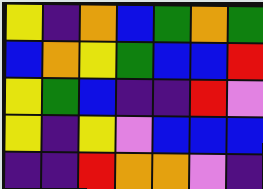[["yellow", "indigo", "orange", "blue", "green", "orange", "green"], ["blue", "orange", "yellow", "green", "blue", "blue", "red"], ["yellow", "green", "blue", "indigo", "indigo", "red", "violet"], ["yellow", "indigo", "yellow", "violet", "blue", "blue", "blue"], ["indigo", "indigo", "red", "orange", "orange", "violet", "indigo"]]